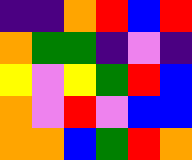[["indigo", "indigo", "orange", "red", "blue", "red"], ["orange", "green", "green", "indigo", "violet", "indigo"], ["yellow", "violet", "yellow", "green", "red", "blue"], ["orange", "violet", "red", "violet", "blue", "blue"], ["orange", "orange", "blue", "green", "red", "orange"]]